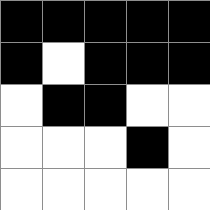[["black", "black", "black", "black", "black"], ["black", "white", "black", "black", "black"], ["white", "black", "black", "white", "white"], ["white", "white", "white", "black", "white"], ["white", "white", "white", "white", "white"]]